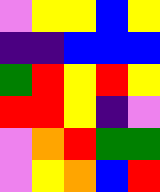[["violet", "yellow", "yellow", "blue", "yellow"], ["indigo", "indigo", "blue", "blue", "blue"], ["green", "red", "yellow", "red", "yellow"], ["red", "red", "yellow", "indigo", "violet"], ["violet", "orange", "red", "green", "green"], ["violet", "yellow", "orange", "blue", "red"]]